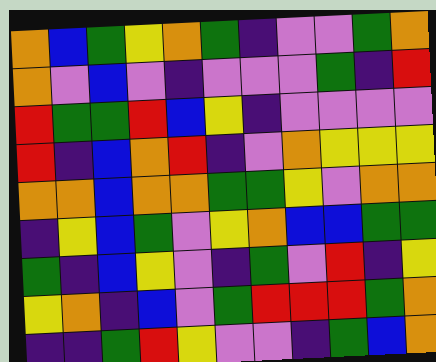[["orange", "blue", "green", "yellow", "orange", "green", "indigo", "violet", "violet", "green", "orange"], ["orange", "violet", "blue", "violet", "indigo", "violet", "violet", "violet", "green", "indigo", "red"], ["red", "green", "green", "red", "blue", "yellow", "indigo", "violet", "violet", "violet", "violet"], ["red", "indigo", "blue", "orange", "red", "indigo", "violet", "orange", "yellow", "yellow", "yellow"], ["orange", "orange", "blue", "orange", "orange", "green", "green", "yellow", "violet", "orange", "orange"], ["indigo", "yellow", "blue", "green", "violet", "yellow", "orange", "blue", "blue", "green", "green"], ["green", "indigo", "blue", "yellow", "violet", "indigo", "green", "violet", "red", "indigo", "yellow"], ["yellow", "orange", "indigo", "blue", "violet", "green", "red", "red", "red", "green", "orange"], ["indigo", "indigo", "green", "red", "yellow", "violet", "violet", "indigo", "green", "blue", "orange"]]